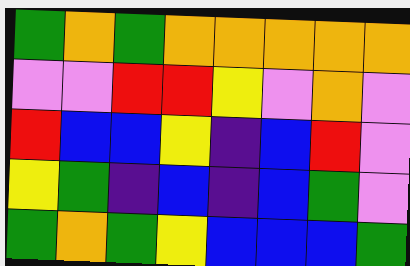[["green", "orange", "green", "orange", "orange", "orange", "orange", "orange"], ["violet", "violet", "red", "red", "yellow", "violet", "orange", "violet"], ["red", "blue", "blue", "yellow", "indigo", "blue", "red", "violet"], ["yellow", "green", "indigo", "blue", "indigo", "blue", "green", "violet"], ["green", "orange", "green", "yellow", "blue", "blue", "blue", "green"]]